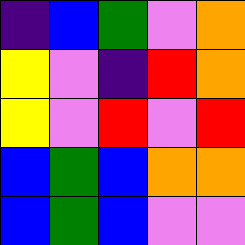[["indigo", "blue", "green", "violet", "orange"], ["yellow", "violet", "indigo", "red", "orange"], ["yellow", "violet", "red", "violet", "red"], ["blue", "green", "blue", "orange", "orange"], ["blue", "green", "blue", "violet", "violet"]]